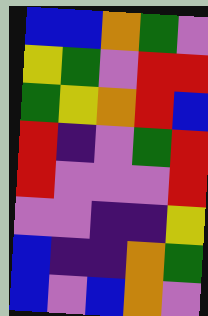[["blue", "blue", "orange", "green", "violet"], ["yellow", "green", "violet", "red", "red"], ["green", "yellow", "orange", "red", "blue"], ["red", "indigo", "violet", "green", "red"], ["red", "violet", "violet", "violet", "red"], ["violet", "violet", "indigo", "indigo", "yellow"], ["blue", "indigo", "indigo", "orange", "green"], ["blue", "violet", "blue", "orange", "violet"]]